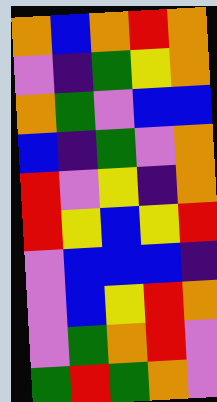[["orange", "blue", "orange", "red", "orange"], ["violet", "indigo", "green", "yellow", "orange"], ["orange", "green", "violet", "blue", "blue"], ["blue", "indigo", "green", "violet", "orange"], ["red", "violet", "yellow", "indigo", "orange"], ["red", "yellow", "blue", "yellow", "red"], ["violet", "blue", "blue", "blue", "indigo"], ["violet", "blue", "yellow", "red", "orange"], ["violet", "green", "orange", "red", "violet"], ["green", "red", "green", "orange", "violet"]]